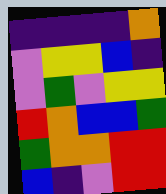[["indigo", "indigo", "indigo", "indigo", "orange"], ["violet", "yellow", "yellow", "blue", "indigo"], ["violet", "green", "violet", "yellow", "yellow"], ["red", "orange", "blue", "blue", "green"], ["green", "orange", "orange", "red", "red"], ["blue", "indigo", "violet", "red", "red"]]